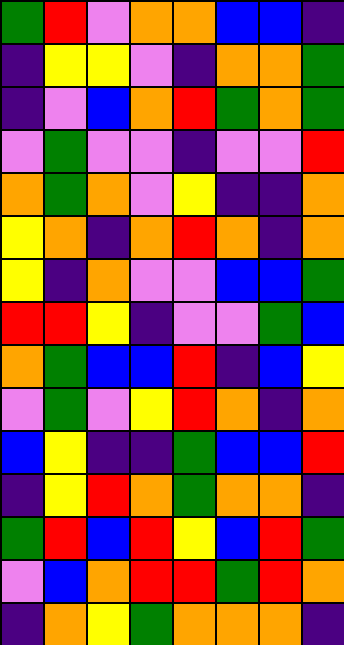[["green", "red", "violet", "orange", "orange", "blue", "blue", "indigo"], ["indigo", "yellow", "yellow", "violet", "indigo", "orange", "orange", "green"], ["indigo", "violet", "blue", "orange", "red", "green", "orange", "green"], ["violet", "green", "violet", "violet", "indigo", "violet", "violet", "red"], ["orange", "green", "orange", "violet", "yellow", "indigo", "indigo", "orange"], ["yellow", "orange", "indigo", "orange", "red", "orange", "indigo", "orange"], ["yellow", "indigo", "orange", "violet", "violet", "blue", "blue", "green"], ["red", "red", "yellow", "indigo", "violet", "violet", "green", "blue"], ["orange", "green", "blue", "blue", "red", "indigo", "blue", "yellow"], ["violet", "green", "violet", "yellow", "red", "orange", "indigo", "orange"], ["blue", "yellow", "indigo", "indigo", "green", "blue", "blue", "red"], ["indigo", "yellow", "red", "orange", "green", "orange", "orange", "indigo"], ["green", "red", "blue", "red", "yellow", "blue", "red", "green"], ["violet", "blue", "orange", "red", "red", "green", "red", "orange"], ["indigo", "orange", "yellow", "green", "orange", "orange", "orange", "indigo"]]